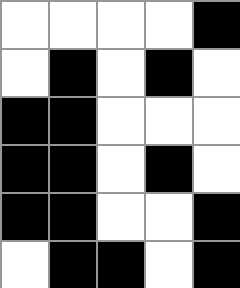[["white", "white", "white", "white", "black"], ["white", "black", "white", "black", "white"], ["black", "black", "white", "white", "white"], ["black", "black", "white", "black", "white"], ["black", "black", "white", "white", "black"], ["white", "black", "black", "white", "black"]]